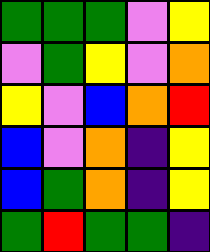[["green", "green", "green", "violet", "yellow"], ["violet", "green", "yellow", "violet", "orange"], ["yellow", "violet", "blue", "orange", "red"], ["blue", "violet", "orange", "indigo", "yellow"], ["blue", "green", "orange", "indigo", "yellow"], ["green", "red", "green", "green", "indigo"]]